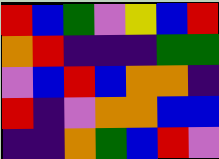[["red", "blue", "green", "violet", "yellow", "blue", "red"], ["orange", "red", "indigo", "indigo", "indigo", "green", "green"], ["violet", "blue", "red", "blue", "orange", "orange", "indigo"], ["red", "indigo", "violet", "orange", "orange", "blue", "blue"], ["indigo", "indigo", "orange", "green", "blue", "red", "violet"]]